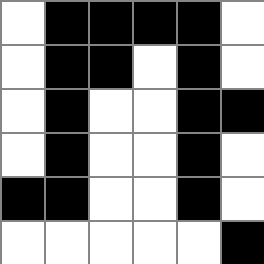[["white", "black", "black", "black", "black", "white"], ["white", "black", "black", "white", "black", "white"], ["white", "black", "white", "white", "black", "black"], ["white", "black", "white", "white", "black", "white"], ["black", "black", "white", "white", "black", "white"], ["white", "white", "white", "white", "white", "black"]]